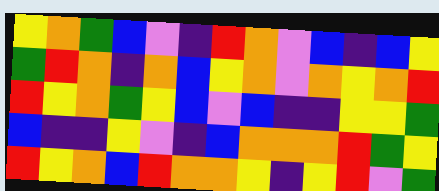[["yellow", "orange", "green", "blue", "violet", "indigo", "red", "orange", "violet", "blue", "indigo", "blue", "yellow"], ["green", "red", "orange", "indigo", "orange", "blue", "yellow", "orange", "violet", "orange", "yellow", "orange", "red"], ["red", "yellow", "orange", "green", "yellow", "blue", "violet", "blue", "indigo", "indigo", "yellow", "yellow", "green"], ["blue", "indigo", "indigo", "yellow", "violet", "indigo", "blue", "orange", "orange", "orange", "red", "green", "yellow"], ["red", "yellow", "orange", "blue", "red", "orange", "orange", "yellow", "indigo", "yellow", "red", "violet", "green"]]